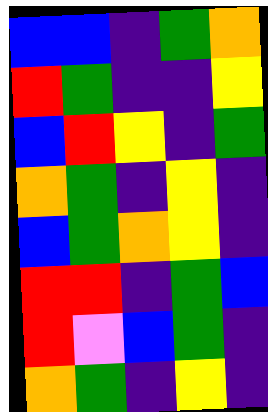[["blue", "blue", "indigo", "green", "orange"], ["red", "green", "indigo", "indigo", "yellow"], ["blue", "red", "yellow", "indigo", "green"], ["orange", "green", "indigo", "yellow", "indigo"], ["blue", "green", "orange", "yellow", "indigo"], ["red", "red", "indigo", "green", "blue"], ["red", "violet", "blue", "green", "indigo"], ["orange", "green", "indigo", "yellow", "indigo"]]